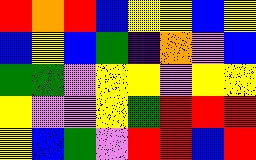[["red", "orange", "red", "blue", "yellow", "yellow", "blue", "yellow"], ["blue", "yellow", "blue", "green", "indigo", "orange", "violet", "blue"], ["green", "green", "violet", "yellow", "yellow", "violet", "yellow", "yellow"], ["yellow", "violet", "violet", "yellow", "green", "red", "red", "red"], ["yellow", "blue", "green", "violet", "red", "red", "blue", "red"]]